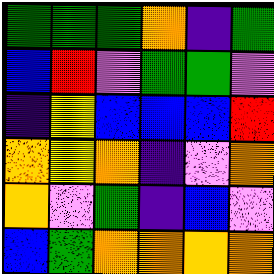[["green", "green", "green", "orange", "indigo", "green"], ["blue", "red", "violet", "green", "green", "violet"], ["indigo", "yellow", "blue", "blue", "blue", "red"], ["orange", "yellow", "orange", "indigo", "violet", "orange"], ["orange", "violet", "green", "indigo", "blue", "violet"], ["blue", "green", "orange", "orange", "orange", "orange"]]